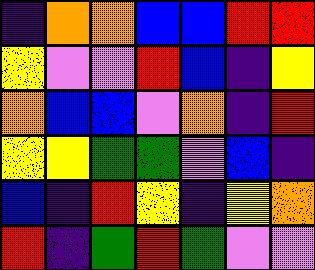[["indigo", "orange", "orange", "blue", "blue", "red", "red"], ["yellow", "violet", "violet", "red", "blue", "indigo", "yellow"], ["orange", "blue", "blue", "violet", "orange", "indigo", "red"], ["yellow", "yellow", "green", "green", "violet", "blue", "indigo"], ["blue", "indigo", "red", "yellow", "indigo", "yellow", "orange"], ["red", "indigo", "green", "red", "green", "violet", "violet"]]